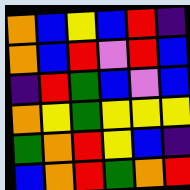[["orange", "blue", "yellow", "blue", "red", "indigo"], ["orange", "blue", "red", "violet", "red", "blue"], ["indigo", "red", "green", "blue", "violet", "blue"], ["orange", "yellow", "green", "yellow", "yellow", "yellow"], ["green", "orange", "red", "yellow", "blue", "indigo"], ["blue", "orange", "red", "green", "orange", "red"]]